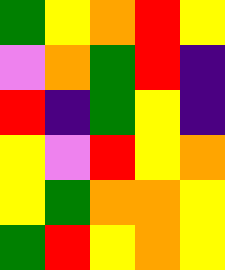[["green", "yellow", "orange", "red", "yellow"], ["violet", "orange", "green", "red", "indigo"], ["red", "indigo", "green", "yellow", "indigo"], ["yellow", "violet", "red", "yellow", "orange"], ["yellow", "green", "orange", "orange", "yellow"], ["green", "red", "yellow", "orange", "yellow"]]